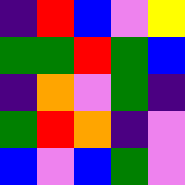[["indigo", "red", "blue", "violet", "yellow"], ["green", "green", "red", "green", "blue"], ["indigo", "orange", "violet", "green", "indigo"], ["green", "red", "orange", "indigo", "violet"], ["blue", "violet", "blue", "green", "violet"]]